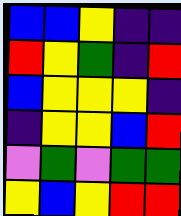[["blue", "blue", "yellow", "indigo", "indigo"], ["red", "yellow", "green", "indigo", "red"], ["blue", "yellow", "yellow", "yellow", "indigo"], ["indigo", "yellow", "yellow", "blue", "red"], ["violet", "green", "violet", "green", "green"], ["yellow", "blue", "yellow", "red", "red"]]